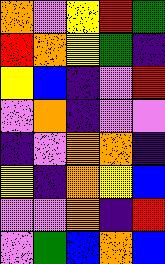[["orange", "violet", "yellow", "red", "green"], ["red", "orange", "yellow", "green", "indigo"], ["yellow", "blue", "indigo", "violet", "red"], ["violet", "orange", "indigo", "violet", "violet"], ["indigo", "violet", "orange", "orange", "indigo"], ["yellow", "indigo", "orange", "yellow", "blue"], ["violet", "violet", "orange", "indigo", "red"], ["violet", "green", "blue", "orange", "blue"]]